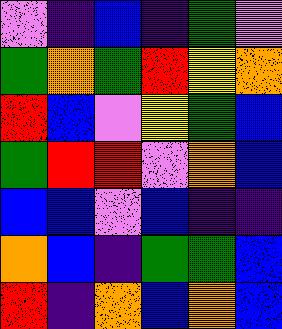[["violet", "indigo", "blue", "indigo", "green", "violet"], ["green", "orange", "green", "red", "yellow", "orange"], ["red", "blue", "violet", "yellow", "green", "blue"], ["green", "red", "red", "violet", "orange", "blue"], ["blue", "blue", "violet", "blue", "indigo", "indigo"], ["orange", "blue", "indigo", "green", "green", "blue"], ["red", "indigo", "orange", "blue", "orange", "blue"]]